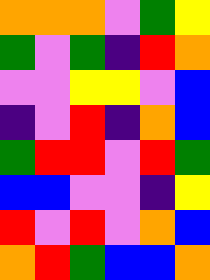[["orange", "orange", "orange", "violet", "green", "yellow"], ["green", "violet", "green", "indigo", "red", "orange"], ["violet", "violet", "yellow", "yellow", "violet", "blue"], ["indigo", "violet", "red", "indigo", "orange", "blue"], ["green", "red", "red", "violet", "red", "green"], ["blue", "blue", "violet", "violet", "indigo", "yellow"], ["red", "violet", "red", "violet", "orange", "blue"], ["orange", "red", "green", "blue", "blue", "orange"]]